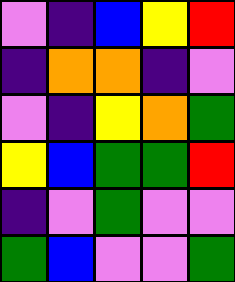[["violet", "indigo", "blue", "yellow", "red"], ["indigo", "orange", "orange", "indigo", "violet"], ["violet", "indigo", "yellow", "orange", "green"], ["yellow", "blue", "green", "green", "red"], ["indigo", "violet", "green", "violet", "violet"], ["green", "blue", "violet", "violet", "green"]]